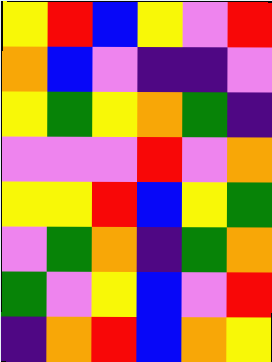[["yellow", "red", "blue", "yellow", "violet", "red"], ["orange", "blue", "violet", "indigo", "indigo", "violet"], ["yellow", "green", "yellow", "orange", "green", "indigo"], ["violet", "violet", "violet", "red", "violet", "orange"], ["yellow", "yellow", "red", "blue", "yellow", "green"], ["violet", "green", "orange", "indigo", "green", "orange"], ["green", "violet", "yellow", "blue", "violet", "red"], ["indigo", "orange", "red", "blue", "orange", "yellow"]]